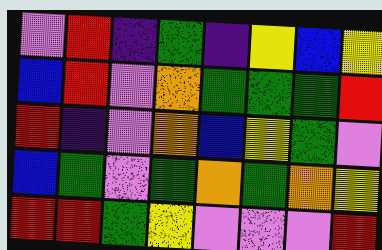[["violet", "red", "indigo", "green", "indigo", "yellow", "blue", "yellow"], ["blue", "red", "violet", "orange", "green", "green", "green", "red"], ["red", "indigo", "violet", "orange", "blue", "yellow", "green", "violet"], ["blue", "green", "violet", "green", "orange", "green", "orange", "yellow"], ["red", "red", "green", "yellow", "violet", "violet", "violet", "red"]]